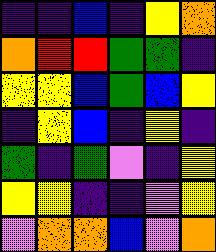[["indigo", "indigo", "blue", "indigo", "yellow", "orange"], ["orange", "red", "red", "green", "green", "indigo"], ["yellow", "yellow", "blue", "green", "blue", "yellow"], ["indigo", "yellow", "blue", "indigo", "yellow", "indigo"], ["green", "indigo", "green", "violet", "indigo", "yellow"], ["yellow", "yellow", "indigo", "indigo", "violet", "yellow"], ["violet", "orange", "orange", "blue", "violet", "orange"]]